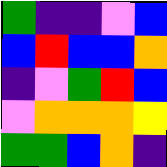[["green", "indigo", "indigo", "violet", "blue"], ["blue", "red", "blue", "blue", "orange"], ["indigo", "violet", "green", "red", "blue"], ["violet", "orange", "orange", "orange", "yellow"], ["green", "green", "blue", "orange", "indigo"]]